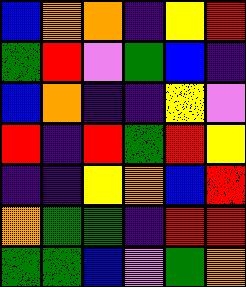[["blue", "orange", "orange", "indigo", "yellow", "red"], ["green", "red", "violet", "green", "blue", "indigo"], ["blue", "orange", "indigo", "indigo", "yellow", "violet"], ["red", "indigo", "red", "green", "red", "yellow"], ["indigo", "indigo", "yellow", "orange", "blue", "red"], ["orange", "green", "green", "indigo", "red", "red"], ["green", "green", "blue", "violet", "green", "orange"]]